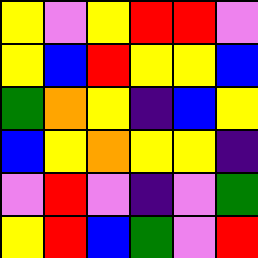[["yellow", "violet", "yellow", "red", "red", "violet"], ["yellow", "blue", "red", "yellow", "yellow", "blue"], ["green", "orange", "yellow", "indigo", "blue", "yellow"], ["blue", "yellow", "orange", "yellow", "yellow", "indigo"], ["violet", "red", "violet", "indigo", "violet", "green"], ["yellow", "red", "blue", "green", "violet", "red"]]